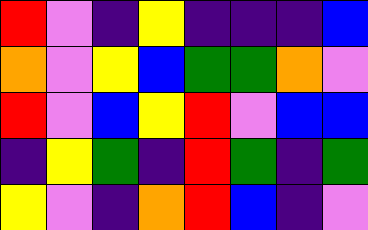[["red", "violet", "indigo", "yellow", "indigo", "indigo", "indigo", "blue"], ["orange", "violet", "yellow", "blue", "green", "green", "orange", "violet"], ["red", "violet", "blue", "yellow", "red", "violet", "blue", "blue"], ["indigo", "yellow", "green", "indigo", "red", "green", "indigo", "green"], ["yellow", "violet", "indigo", "orange", "red", "blue", "indigo", "violet"]]